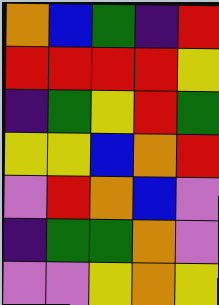[["orange", "blue", "green", "indigo", "red"], ["red", "red", "red", "red", "yellow"], ["indigo", "green", "yellow", "red", "green"], ["yellow", "yellow", "blue", "orange", "red"], ["violet", "red", "orange", "blue", "violet"], ["indigo", "green", "green", "orange", "violet"], ["violet", "violet", "yellow", "orange", "yellow"]]